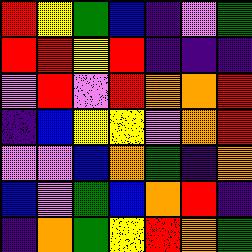[["red", "yellow", "green", "blue", "indigo", "violet", "green"], ["red", "red", "yellow", "red", "indigo", "indigo", "indigo"], ["violet", "red", "violet", "red", "orange", "orange", "red"], ["indigo", "blue", "yellow", "yellow", "violet", "orange", "red"], ["violet", "violet", "blue", "orange", "green", "indigo", "orange"], ["blue", "violet", "green", "blue", "orange", "red", "indigo"], ["indigo", "orange", "green", "yellow", "red", "orange", "green"]]